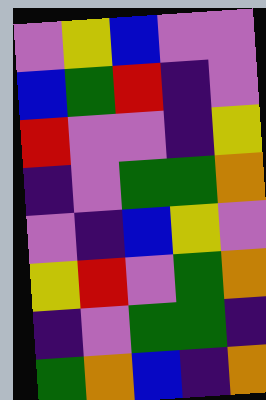[["violet", "yellow", "blue", "violet", "violet"], ["blue", "green", "red", "indigo", "violet"], ["red", "violet", "violet", "indigo", "yellow"], ["indigo", "violet", "green", "green", "orange"], ["violet", "indigo", "blue", "yellow", "violet"], ["yellow", "red", "violet", "green", "orange"], ["indigo", "violet", "green", "green", "indigo"], ["green", "orange", "blue", "indigo", "orange"]]